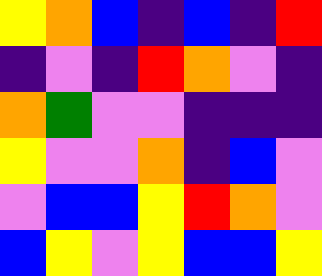[["yellow", "orange", "blue", "indigo", "blue", "indigo", "red"], ["indigo", "violet", "indigo", "red", "orange", "violet", "indigo"], ["orange", "green", "violet", "violet", "indigo", "indigo", "indigo"], ["yellow", "violet", "violet", "orange", "indigo", "blue", "violet"], ["violet", "blue", "blue", "yellow", "red", "orange", "violet"], ["blue", "yellow", "violet", "yellow", "blue", "blue", "yellow"]]